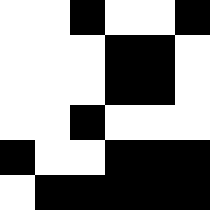[["white", "white", "black", "white", "white", "black"], ["white", "white", "white", "black", "black", "white"], ["white", "white", "white", "black", "black", "white"], ["white", "white", "black", "white", "white", "white"], ["black", "white", "white", "black", "black", "black"], ["white", "black", "black", "black", "black", "black"]]